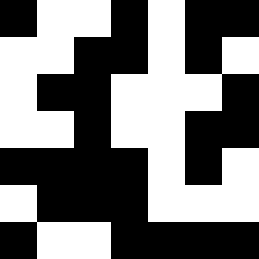[["black", "white", "white", "black", "white", "black", "black"], ["white", "white", "black", "black", "white", "black", "white"], ["white", "black", "black", "white", "white", "white", "black"], ["white", "white", "black", "white", "white", "black", "black"], ["black", "black", "black", "black", "white", "black", "white"], ["white", "black", "black", "black", "white", "white", "white"], ["black", "white", "white", "black", "black", "black", "black"]]